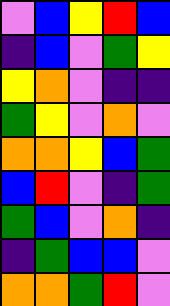[["violet", "blue", "yellow", "red", "blue"], ["indigo", "blue", "violet", "green", "yellow"], ["yellow", "orange", "violet", "indigo", "indigo"], ["green", "yellow", "violet", "orange", "violet"], ["orange", "orange", "yellow", "blue", "green"], ["blue", "red", "violet", "indigo", "green"], ["green", "blue", "violet", "orange", "indigo"], ["indigo", "green", "blue", "blue", "violet"], ["orange", "orange", "green", "red", "violet"]]